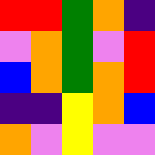[["red", "red", "green", "orange", "indigo"], ["violet", "orange", "green", "violet", "red"], ["blue", "orange", "green", "orange", "red"], ["indigo", "indigo", "yellow", "orange", "blue"], ["orange", "violet", "yellow", "violet", "violet"]]